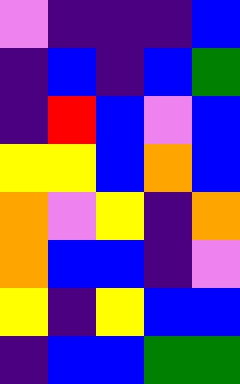[["violet", "indigo", "indigo", "indigo", "blue"], ["indigo", "blue", "indigo", "blue", "green"], ["indigo", "red", "blue", "violet", "blue"], ["yellow", "yellow", "blue", "orange", "blue"], ["orange", "violet", "yellow", "indigo", "orange"], ["orange", "blue", "blue", "indigo", "violet"], ["yellow", "indigo", "yellow", "blue", "blue"], ["indigo", "blue", "blue", "green", "green"]]